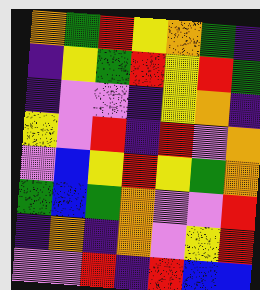[["orange", "green", "red", "yellow", "orange", "green", "indigo"], ["indigo", "yellow", "green", "red", "yellow", "red", "green"], ["indigo", "violet", "violet", "indigo", "yellow", "orange", "indigo"], ["yellow", "violet", "red", "indigo", "red", "violet", "orange"], ["violet", "blue", "yellow", "red", "yellow", "green", "orange"], ["green", "blue", "green", "orange", "violet", "violet", "red"], ["indigo", "orange", "indigo", "orange", "violet", "yellow", "red"], ["violet", "violet", "red", "indigo", "red", "blue", "blue"]]